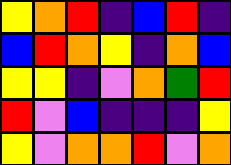[["yellow", "orange", "red", "indigo", "blue", "red", "indigo"], ["blue", "red", "orange", "yellow", "indigo", "orange", "blue"], ["yellow", "yellow", "indigo", "violet", "orange", "green", "red"], ["red", "violet", "blue", "indigo", "indigo", "indigo", "yellow"], ["yellow", "violet", "orange", "orange", "red", "violet", "orange"]]